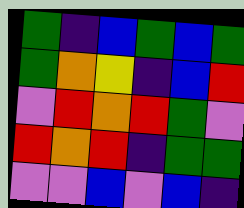[["green", "indigo", "blue", "green", "blue", "green"], ["green", "orange", "yellow", "indigo", "blue", "red"], ["violet", "red", "orange", "red", "green", "violet"], ["red", "orange", "red", "indigo", "green", "green"], ["violet", "violet", "blue", "violet", "blue", "indigo"]]